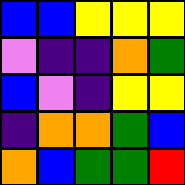[["blue", "blue", "yellow", "yellow", "yellow"], ["violet", "indigo", "indigo", "orange", "green"], ["blue", "violet", "indigo", "yellow", "yellow"], ["indigo", "orange", "orange", "green", "blue"], ["orange", "blue", "green", "green", "red"]]